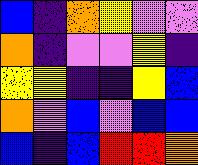[["blue", "indigo", "orange", "yellow", "violet", "violet"], ["orange", "indigo", "violet", "violet", "yellow", "indigo"], ["yellow", "yellow", "indigo", "indigo", "yellow", "blue"], ["orange", "violet", "blue", "violet", "blue", "blue"], ["blue", "indigo", "blue", "red", "red", "orange"]]